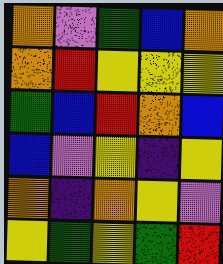[["orange", "violet", "green", "blue", "orange"], ["orange", "red", "yellow", "yellow", "yellow"], ["green", "blue", "red", "orange", "blue"], ["blue", "violet", "yellow", "indigo", "yellow"], ["orange", "indigo", "orange", "yellow", "violet"], ["yellow", "green", "yellow", "green", "red"]]